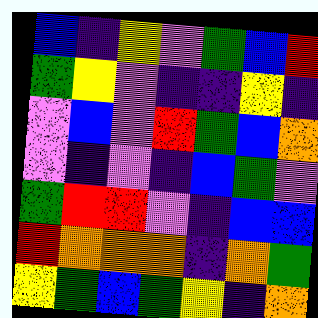[["blue", "indigo", "yellow", "violet", "green", "blue", "red"], ["green", "yellow", "violet", "indigo", "indigo", "yellow", "indigo"], ["violet", "blue", "violet", "red", "green", "blue", "orange"], ["violet", "indigo", "violet", "indigo", "blue", "green", "violet"], ["green", "red", "red", "violet", "indigo", "blue", "blue"], ["red", "orange", "orange", "orange", "indigo", "orange", "green"], ["yellow", "green", "blue", "green", "yellow", "indigo", "orange"]]